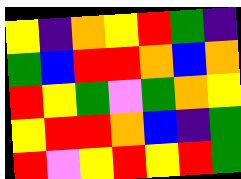[["yellow", "indigo", "orange", "yellow", "red", "green", "indigo"], ["green", "blue", "red", "red", "orange", "blue", "orange"], ["red", "yellow", "green", "violet", "green", "orange", "yellow"], ["yellow", "red", "red", "orange", "blue", "indigo", "green"], ["red", "violet", "yellow", "red", "yellow", "red", "green"]]